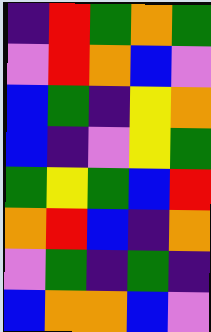[["indigo", "red", "green", "orange", "green"], ["violet", "red", "orange", "blue", "violet"], ["blue", "green", "indigo", "yellow", "orange"], ["blue", "indigo", "violet", "yellow", "green"], ["green", "yellow", "green", "blue", "red"], ["orange", "red", "blue", "indigo", "orange"], ["violet", "green", "indigo", "green", "indigo"], ["blue", "orange", "orange", "blue", "violet"]]